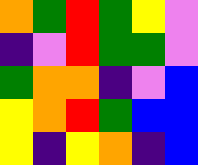[["orange", "green", "red", "green", "yellow", "violet"], ["indigo", "violet", "red", "green", "green", "violet"], ["green", "orange", "orange", "indigo", "violet", "blue"], ["yellow", "orange", "red", "green", "blue", "blue"], ["yellow", "indigo", "yellow", "orange", "indigo", "blue"]]